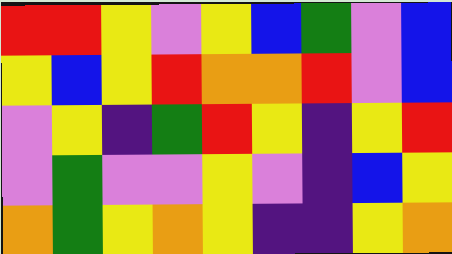[["red", "red", "yellow", "violet", "yellow", "blue", "green", "violet", "blue"], ["yellow", "blue", "yellow", "red", "orange", "orange", "red", "violet", "blue"], ["violet", "yellow", "indigo", "green", "red", "yellow", "indigo", "yellow", "red"], ["violet", "green", "violet", "violet", "yellow", "violet", "indigo", "blue", "yellow"], ["orange", "green", "yellow", "orange", "yellow", "indigo", "indigo", "yellow", "orange"]]